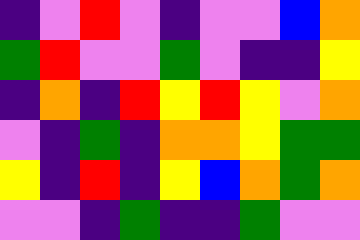[["indigo", "violet", "red", "violet", "indigo", "violet", "violet", "blue", "orange"], ["green", "red", "violet", "violet", "green", "violet", "indigo", "indigo", "yellow"], ["indigo", "orange", "indigo", "red", "yellow", "red", "yellow", "violet", "orange"], ["violet", "indigo", "green", "indigo", "orange", "orange", "yellow", "green", "green"], ["yellow", "indigo", "red", "indigo", "yellow", "blue", "orange", "green", "orange"], ["violet", "violet", "indigo", "green", "indigo", "indigo", "green", "violet", "violet"]]